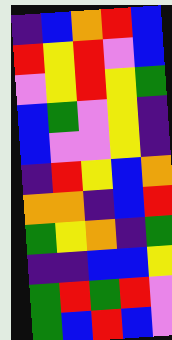[["indigo", "blue", "orange", "red", "blue"], ["red", "yellow", "red", "violet", "blue"], ["violet", "yellow", "red", "yellow", "green"], ["blue", "green", "violet", "yellow", "indigo"], ["blue", "violet", "violet", "yellow", "indigo"], ["indigo", "red", "yellow", "blue", "orange"], ["orange", "orange", "indigo", "blue", "red"], ["green", "yellow", "orange", "indigo", "green"], ["indigo", "indigo", "blue", "blue", "yellow"], ["green", "red", "green", "red", "violet"], ["green", "blue", "red", "blue", "violet"]]